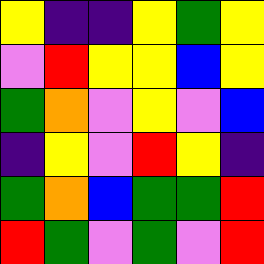[["yellow", "indigo", "indigo", "yellow", "green", "yellow"], ["violet", "red", "yellow", "yellow", "blue", "yellow"], ["green", "orange", "violet", "yellow", "violet", "blue"], ["indigo", "yellow", "violet", "red", "yellow", "indigo"], ["green", "orange", "blue", "green", "green", "red"], ["red", "green", "violet", "green", "violet", "red"]]